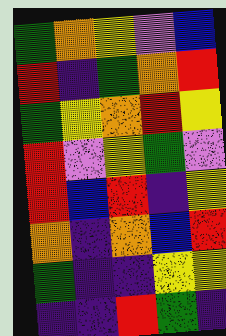[["green", "orange", "yellow", "violet", "blue"], ["red", "indigo", "green", "orange", "red"], ["green", "yellow", "orange", "red", "yellow"], ["red", "violet", "yellow", "green", "violet"], ["red", "blue", "red", "indigo", "yellow"], ["orange", "indigo", "orange", "blue", "red"], ["green", "indigo", "indigo", "yellow", "yellow"], ["indigo", "indigo", "red", "green", "indigo"]]